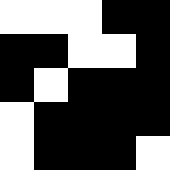[["white", "white", "white", "black", "black"], ["black", "black", "white", "white", "black"], ["black", "white", "black", "black", "black"], ["white", "black", "black", "black", "black"], ["white", "black", "black", "black", "white"]]